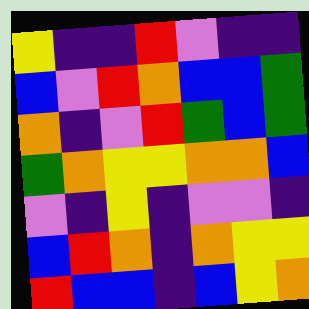[["yellow", "indigo", "indigo", "red", "violet", "indigo", "indigo"], ["blue", "violet", "red", "orange", "blue", "blue", "green"], ["orange", "indigo", "violet", "red", "green", "blue", "green"], ["green", "orange", "yellow", "yellow", "orange", "orange", "blue"], ["violet", "indigo", "yellow", "indigo", "violet", "violet", "indigo"], ["blue", "red", "orange", "indigo", "orange", "yellow", "yellow"], ["red", "blue", "blue", "indigo", "blue", "yellow", "orange"]]